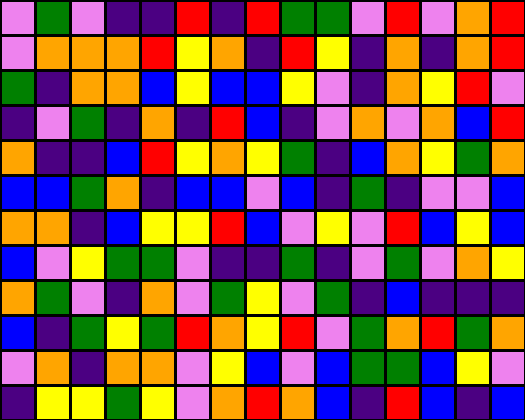[["violet", "green", "violet", "indigo", "indigo", "red", "indigo", "red", "green", "green", "violet", "red", "violet", "orange", "red"], ["violet", "orange", "orange", "orange", "red", "yellow", "orange", "indigo", "red", "yellow", "indigo", "orange", "indigo", "orange", "red"], ["green", "indigo", "orange", "orange", "blue", "yellow", "blue", "blue", "yellow", "violet", "indigo", "orange", "yellow", "red", "violet"], ["indigo", "violet", "green", "indigo", "orange", "indigo", "red", "blue", "indigo", "violet", "orange", "violet", "orange", "blue", "red"], ["orange", "indigo", "indigo", "blue", "red", "yellow", "orange", "yellow", "green", "indigo", "blue", "orange", "yellow", "green", "orange"], ["blue", "blue", "green", "orange", "indigo", "blue", "blue", "violet", "blue", "indigo", "green", "indigo", "violet", "violet", "blue"], ["orange", "orange", "indigo", "blue", "yellow", "yellow", "red", "blue", "violet", "yellow", "violet", "red", "blue", "yellow", "blue"], ["blue", "violet", "yellow", "green", "green", "violet", "indigo", "indigo", "green", "indigo", "violet", "green", "violet", "orange", "yellow"], ["orange", "green", "violet", "indigo", "orange", "violet", "green", "yellow", "violet", "green", "indigo", "blue", "indigo", "indigo", "indigo"], ["blue", "indigo", "green", "yellow", "green", "red", "orange", "yellow", "red", "violet", "green", "orange", "red", "green", "orange"], ["violet", "orange", "indigo", "orange", "orange", "violet", "yellow", "blue", "violet", "blue", "green", "green", "blue", "yellow", "violet"], ["indigo", "yellow", "yellow", "green", "yellow", "violet", "orange", "red", "orange", "blue", "indigo", "red", "blue", "indigo", "blue"]]